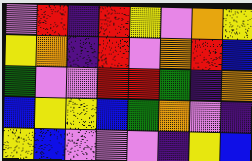[["violet", "red", "indigo", "red", "yellow", "violet", "orange", "yellow"], ["yellow", "orange", "indigo", "red", "violet", "orange", "red", "blue"], ["green", "violet", "violet", "red", "red", "green", "indigo", "orange"], ["blue", "yellow", "yellow", "blue", "green", "orange", "violet", "indigo"], ["yellow", "blue", "violet", "violet", "violet", "indigo", "yellow", "blue"]]